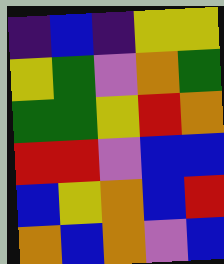[["indigo", "blue", "indigo", "yellow", "yellow"], ["yellow", "green", "violet", "orange", "green"], ["green", "green", "yellow", "red", "orange"], ["red", "red", "violet", "blue", "blue"], ["blue", "yellow", "orange", "blue", "red"], ["orange", "blue", "orange", "violet", "blue"]]